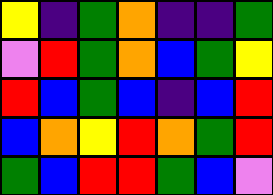[["yellow", "indigo", "green", "orange", "indigo", "indigo", "green"], ["violet", "red", "green", "orange", "blue", "green", "yellow"], ["red", "blue", "green", "blue", "indigo", "blue", "red"], ["blue", "orange", "yellow", "red", "orange", "green", "red"], ["green", "blue", "red", "red", "green", "blue", "violet"]]